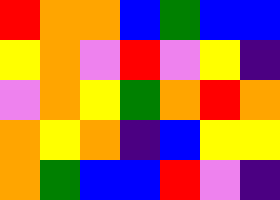[["red", "orange", "orange", "blue", "green", "blue", "blue"], ["yellow", "orange", "violet", "red", "violet", "yellow", "indigo"], ["violet", "orange", "yellow", "green", "orange", "red", "orange"], ["orange", "yellow", "orange", "indigo", "blue", "yellow", "yellow"], ["orange", "green", "blue", "blue", "red", "violet", "indigo"]]